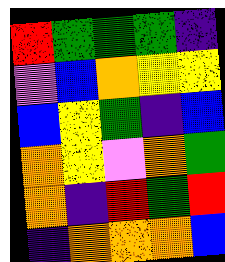[["red", "green", "green", "green", "indigo"], ["violet", "blue", "orange", "yellow", "yellow"], ["blue", "yellow", "green", "indigo", "blue"], ["orange", "yellow", "violet", "orange", "green"], ["orange", "indigo", "red", "green", "red"], ["indigo", "orange", "orange", "orange", "blue"]]